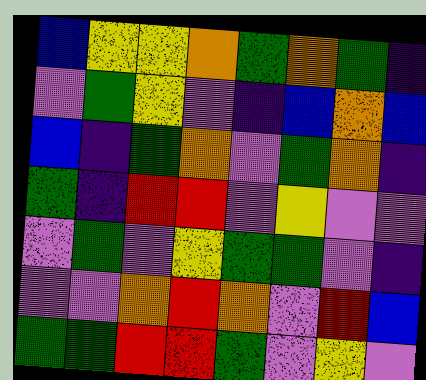[["blue", "yellow", "yellow", "orange", "green", "orange", "green", "indigo"], ["violet", "green", "yellow", "violet", "indigo", "blue", "orange", "blue"], ["blue", "indigo", "green", "orange", "violet", "green", "orange", "indigo"], ["green", "indigo", "red", "red", "violet", "yellow", "violet", "violet"], ["violet", "green", "violet", "yellow", "green", "green", "violet", "indigo"], ["violet", "violet", "orange", "red", "orange", "violet", "red", "blue"], ["green", "green", "red", "red", "green", "violet", "yellow", "violet"]]